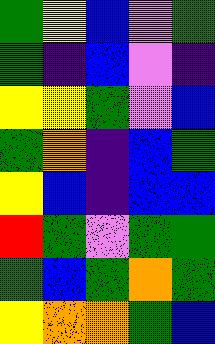[["green", "yellow", "blue", "violet", "green"], ["green", "indigo", "blue", "violet", "indigo"], ["yellow", "yellow", "green", "violet", "blue"], ["green", "orange", "indigo", "blue", "green"], ["yellow", "blue", "indigo", "blue", "blue"], ["red", "green", "violet", "green", "green"], ["green", "blue", "green", "orange", "green"], ["yellow", "orange", "orange", "green", "blue"]]